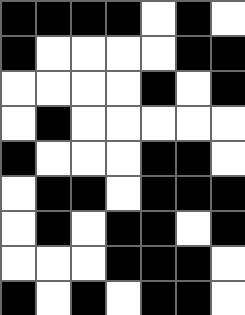[["black", "black", "black", "black", "white", "black", "white"], ["black", "white", "white", "white", "white", "black", "black"], ["white", "white", "white", "white", "black", "white", "black"], ["white", "black", "white", "white", "white", "white", "white"], ["black", "white", "white", "white", "black", "black", "white"], ["white", "black", "black", "white", "black", "black", "black"], ["white", "black", "white", "black", "black", "white", "black"], ["white", "white", "white", "black", "black", "black", "white"], ["black", "white", "black", "white", "black", "black", "white"]]